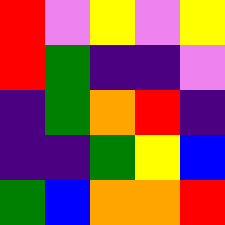[["red", "violet", "yellow", "violet", "yellow"], ["red", "green", "indigo", "indigo", "violet"], ["indigo", "green", "orange", "red", "indigo"], ["indigo", "indigo", "green", "yellow", "blue"], ["green", "blue", "orange", "orange", "red"]]